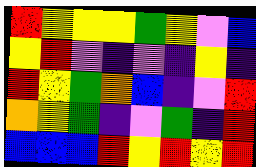[["red", "yellow", "yellow", "yellow", "green", "yellow", "violet", "blue"], ["yellow", "red", "violet", "indigo", "violet", "indigo", "yellow", "indigo"], ["red", "yellow", "green", "orange", "blue", "indigo", "violet", "red"], ["orange", "yellow", "green", "indigo", "violet", "green", "indigo", "red"], ["blue", "blue", "blue", "red", "yellow", "red", "yellow", "red"]]